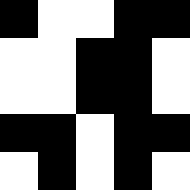[["black", "white", "white", "black", "black"], ["white", "white", "black", "black", "white"], ["white", "white", "black", "black", "white"], ["black", "black", "white", "black", "black"], ["white", "black", "white", "black", "white"]]